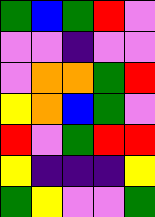[["green", "blue", "green", "red", "violet"], ["violet", "violet", "indigo", "violet", "violet"], ["violet", "orange", "orange", "green", "red"], ["yellow", "orange", "blue", "green", "violet"], ["red", "violet", "green", "red", "red"], ["yellow", "indigo", "indigo", "indigo", "yellow"], ["green", "yellow", "violet", "violet", "green"]]